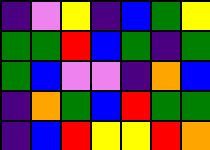[["indigo", "violet", "yellow", "indigo", "blue", "green", "yellow"], ["green", "green", "red", "blue", "green", "indigo", "green"], ["green", "blue", "violet", "violet", "indigo", "orange", "blue"], ["indigo", "orange", "green", "blue", "red", "green", "green"], ["indigo", "blue", "red", "yellow", "yellow", "red", "orange"]]